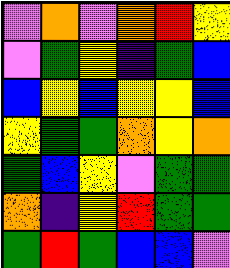[["violet", "orange", "violet", "orange", "red", "yellow"], ["violet", "green", "yellow", "indigo", "green", "blue"], ["blue", "yellow", "blue", "yellow", "yellow", "blue"], ["yellow", "green", "green", "orange", "yellow", "orange"], ["green", "blue", "yellow", "violet", "green", "green"], ["orange", "indigo", "yellow", "red", "green", "green"], ["green", "red", "green", "blue", "blue", "violet"]]